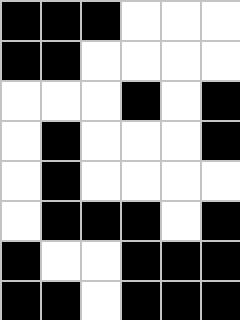[["black", "black", "black", "white", "white", "white"], ["black", "black", "white", "white", "white", "white"], ["white", "white", "white", "black", "white", "black"], ["white", "black", "white", "white", "white", "black"], ["white", "black", "white", "white", "white", "white"], ["white", "black", "black", "black", "white", "black"], ["black", "white", "white", "black", "black", "black"], ["black", "black", "white", "black", "black", "black"]]